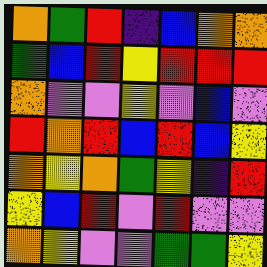[["orange", "green", "red", "indigo", "blue", "orange", "orange"], ["green", "blue", "red", "yellow", "red", "red", "red"], ["orange", "violet", "violet", "yellow", "violet", "blue", "violet"], ["red", "orange", "red", "blue", "red", "blue", "yellow"], ["orange", "yellow", "orange", "green", "yellow", "indigo", "red"], ["yellow", "blue", "red", "violet", "red", "violet", "violet"], ["orange", "yellow", "violet", "violet", "green", "green", "yellow"]]